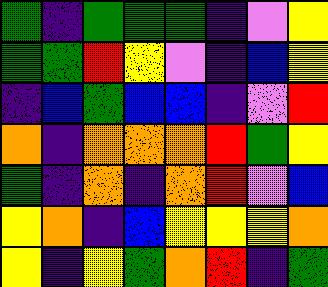[["green", "indigo", "green", "green", "green", "indigo", "violet", "yellow"], ["green", "green", "red", "yellow", "violet", "indigo", "blue", "yellow"], ["indigo", "blue", "green", "blue", "blue", "indigo", "violet", "red"], ["orange", "indigo", "orange", "orange", "orange", "red", "green", "yellow"], ["green", "indigo", "orange", "indigo", "orange", "red", "violet", "blue"], ["yellow", "orange", "indigo", "blue", "yellow", "yellow", "yellow", "orange"], ["yellow", "indigo", "yellow", "green", "orange", "red", "indigo", "green"]]